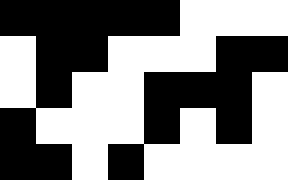[["black", "black", "black", "black", "black", "white", "white", "white"], ["white", "black", "black", "white", "white", "white", "black", "black"], ["white", "black", "white", "white", "black", "black", "black", "white"], ["black", "white", "white", "white", "black", "white", "black", "white"], ["black", "black", "white", "black", "white", "white", "white", "white"]]